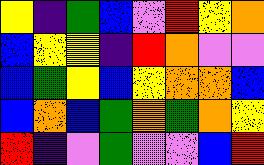[["yellow", "indigo", "green", "blue", "violet", "red", "yellow", "orange"], ["blue", "yellow", "yellow", "indigo", "red", "orange", "violet", "violet"], ["blue", "green", "yellow", "blue", "yellow", "orange", "orange", "blue"], ["blue", "orange", "blue", "green", "orange", "green", "orange", "yellow"], ["red", "indigo", "violet", "green", "violet", "violet", "blue", "red"]]